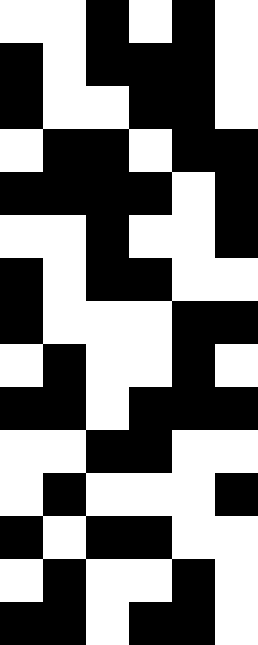[["white", "white", "black", "white", "black", "white"], ["black", "white", "black", "black", "black", "white"], ["black", "white", "white", "black", "black", "white"], ["white", "black", "black", "white", "black", "black"], ["black", "black", "black", "black", "white", "black"], ["white", "white", "black", "white", "white", "black"], ["black", "white", "black", "black", "white", "white"], ["black", "white", "white", "white", "black", "black"], ["white", "black", "white", "white", "black", "white"], ["black", "black", "white", "black", "black", "black"], ["white", "white", "black", "black", "white", "white"], ["white", "black", "white", "white", "white", "black"], ["black", "white", "black", "black", "white", "white"], ["white", "black", "white", "white", "black", "white"], ["black", "black", "white", "black", "black", "white"]]